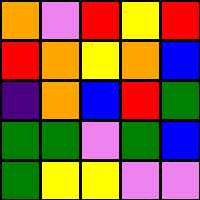[["orange", "violet", "red", "yellow", "red"], ["red", "orange", "yellow", "orange", "blue"], ["indigo", "orange", "blue", "red", "green"], ["green", "green", "violet", "green", "blue"], ["green", "yellow", "yellow", "violet", "violet"]]